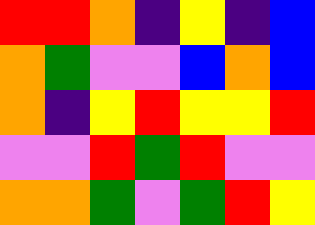[["red", "red", "orange", "indigo", "yellow", "indigo", "blue"], ["orange", "green", "violet", "violet", "blue", "orange", "blue"], ["orange", "indigo", "yellow", "red", "yellow", "yellow", "red"], ["violet", "violet", "red", "green", "red", "violet", "violet"], ["orange", "orange", "green", "violet", "green", "red", "yellow"]]